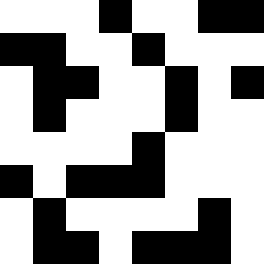[["white", "white", "white", "black", "white", "white", "black", "black"], ["black", "black", "white", "white", "black", "white", "white", "white"], ["white", "black", "black", "white", "white", "black", "white", "black"], ["white", "black", "white", "white", "white", "black", "white", "white"], ["white", "white", "white", "white", "black", "white", "white", "white"], ["black", "white", "black", "black", "black", "white", "white", "white"], ["white", "black", "white", "white", "white", "white", "black", "white"], ["white", "black", "black", "white", "black", "black", "black", "white"]]